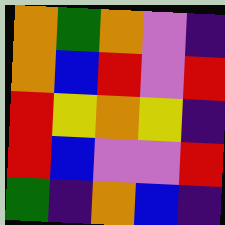[["orange", "green", "orange", "violet", "indigo"], ["orange", "blue", "red", "violet", "red"], ["red", "yellow", "orange", "yellow", "indigo"], ["red", "blue", "violet", "violet", "red"], ["green", "indigo", "orange", "blue", "indigo"]]